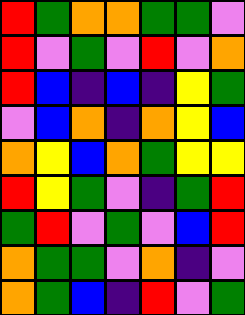[["red", "green", "orange", "orange", "green", "green", "violet"], ["red", "violet", "green", "violet", "red", "violet", "orange"], ["red", "blue", "indigo", "blue", "indigo", "yellow", "green"], ["violet", "blue", "orange", "indigo", "orange", "yellow", "blue"], ["orange", "yellow", "blue", "orange", "green", "yellow", "yellow"], ["red", "yellow", "green", "violet", "indigo", "green", "red"], ["green", "red", "violet", "green", "violet", "blue", "red"], ["orange", "green", "green", "violet", "orange", "indigo", "violet"], ["orange", "green", "blue", "indigo", "red", "violet", "green"]]